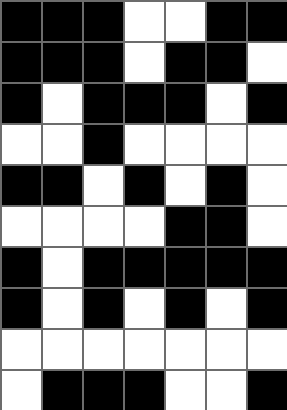[["black", "black", "black", "white", "white", "black", "black"], ["black", "black", "black", "white", "black", "black", "white"], ["black", "white", "black", "black", "black", "white", "black"], ["white", "white", "black", "white", "white", "white", "white"], ["black", "black", "white", "black", "white", "black", "white"], ["white", "white", "white", "white", "black", "black", "white"], ["black", "white", "black", "black", "black", "black", "black"], ["black", "white", "black", "white", "black", "white", "black"], ["white", "white", "white", "white", "white", "white", "white"], ["white", "black", "black", "black", "white", "white", "black"]]